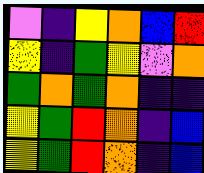[["violet", "indigo", "yellow", "orange", "blue", "red"], ["yellow", "indigo", "green", "yellow", "violet", "orange"], ["green", "orange", "green", "orange", "indigo", "indigo"], ["yellow", "green", "red", "orange", "indigo", "blue"], ["yellow", "green", "red", "orange", "indigo", "blue"]]